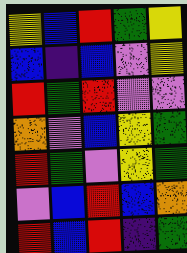[["yellow", "blue", "red", "green", "yellow"], ["blue", "indigo", "blue", "violet", "yellow"], ["red", "green", "red", "violet", "violet"], ["orange", "violet", "blue", "yellow", "green"], ["red", "green", "violet", "yellow", "green"], ["violet", "blue", "red", "blue", "orange"], ["red", "blue", "red", "indigo", "green"]]